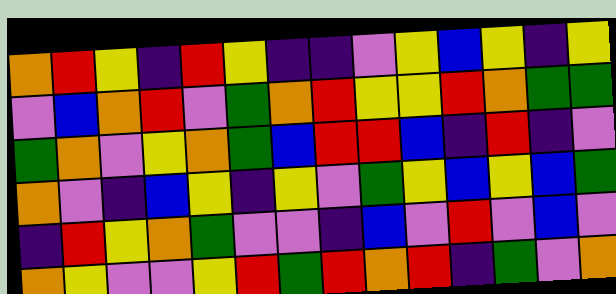[["orange", "red", "yellow", "indigo", "red", "yellow", "indigo", "indigo", "violet", "yellow", "blue", "yellow", "indigo", "yellow"], ["violet", "blue", "orange", "red", "violet", "green", "orange", "red", "yellow", "yellow", "red", "orange", "green", "green"], ["green", "orange", "violet", "yellow", "orange", "green", "blue", "red", "red", "blue", "indigo", "red", "indigo", "violet"], ["orange", "violet", "indigo", "blue", "yellow", "indigo", "yellow", "violet", "green", "yellow", "blue", "yellow", "blue", "green"], ["indigo", "red", "yellow", "orange", "green", "violet", "violet", "indigo", "blue", "violet", "red", "violet", "blue", "violet"], ["orange", "yellow", "violet", "violet", "yellow", "red", "green", "red", "orange", "red", "indigo", "green", "violet", "orange"]]